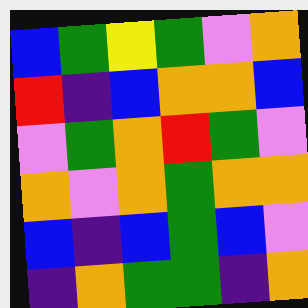[["blue", "green", "yellow", "green", "violet", "orange"], ["red", "indigo", "blue", "orange", "orange", "blue"], ["violet", "green", "orange", "red", "green", "violet"], ["orange", "violet", "orange", "green", "orange", "orange"], ["blue", "indigo", "blue", "green", "blue", "violet"], ["indigo", "orange", "green", "green", "indigo", "orange"]]